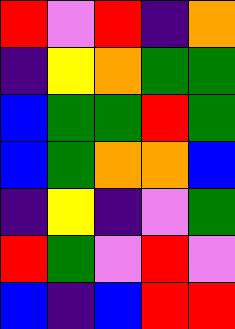[["red", "violet", "red", "indigo", "orange"], ["indigo", "yellow", "orange", "green", "green"], ["blue", "green", "green", "red", "green"], ["blue", "green", "orange", "orange", "blue"], ["indigo", "yellow", "indigo", "violet", "green"], ["red", "green", "violet", "red", "violet"], ["blue", "indigo", "blue", "red", "red"]]